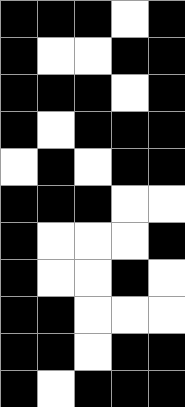[["black", "black", "black", "white", "black"], ["black", "white", "white", "black", "black"], ["black", "black", "black", "white", "black"], ["black", "white", "black", "black", "black"], ["white", "black", "white", "black", "black"], ["black", "black", "black", "white", "white"], ["black", "white", "white", "white", "black"], ["black", "white", "white", "black", "white"], ["black", "black", "white", "white", "white"], ["black", "black", "white", "black", "black"], ["black", "white", "black", "black", "black"]]